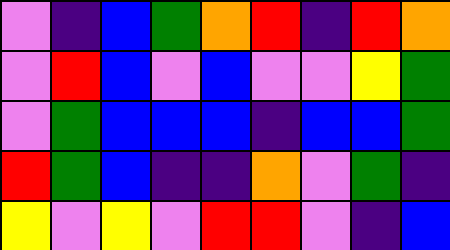[["violet", "indigo", "blue", "green", "orange", "red", "indigo", "red", "orange"], ["violet", "red", "blue", "violet", "blue", "violet", "violet", "yellow", "green"], ["violet", "green", "blue", "blue", "blue", "indigo", "blue", "blue", "green"], ["red", "green", "blue", "indigo", "indigo", "orange", "violet", "green", "indigo"], ["yellow", "violet", "yellow", "violet", "red", "red", "violet", "indigo", "blue"]]